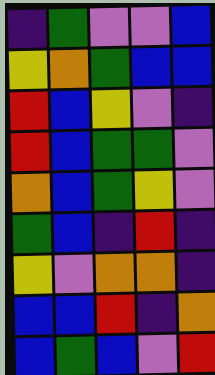[["indigo", "green", "violet", "violet", "blue"], ["yellow", "orange", "green", "blue", "blue"], ["red", "blue", "yellow", "violet", "indigo"], ["red", "blue", "green", "green", "violet"], ["orange", "blue", "green", "yellow", "violet"], ["green", "blue", "indigo", "red", "indigo"], ["yellow", "violet", "orange", "orange", "indigo"], ["blue", "blue", "red", "indigo", "orange"], ["blue", "green", "blue", "violet", "red"]]